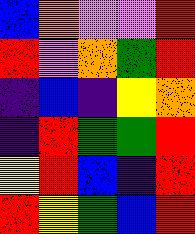[["blue", "orange", "violet", "violet", "red"], ["red", "violet", "orange", "green", "red"], ["indigo", "blue", "indigo", "yellow", "orange"], ["indigo", "red", "green", "green", "red"], ["yellow", "red", "blue", "indigo", "red"], ["red", "yellow", "green", "blue", "red"]]